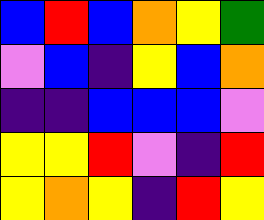[["blue", "red", "blue", "orange", "yellow", "green"], ["violet", "blue", "indigo", "yellow", "blue", "orange"], ["indigo", "indigo", "blue", "blue", "blue", "violet"], ["yellow", "yellow", "red", "violet", "indigo", "red"], ["yellow", "orange", "yellow", "indigo", "red", "yellow"]]